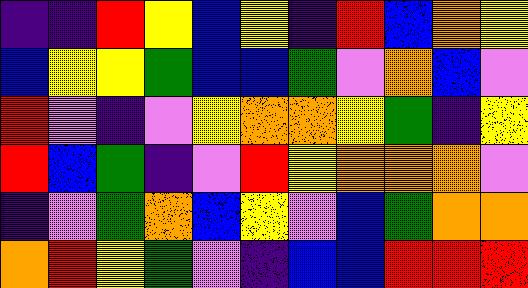[["indigo", "indigo", "red", "yellow", "blue", "yellow", "indigo", "red", "blue", "orange", "yellow"], ["blue", "yellow", "yellow", "green", "blue", "blue", "green", "violet", "orange", "blue", "violet"], ["red", "violet", "indigo", "violet", "yellow", "orange", "orange", "yellow", "green", "indigo", "yellow"], ["red", "blue", "green", "indigo", "violet", "red", "yellow", "orange", "orange", "orange", "violet"], ["indigo", "violet", "green", "orange", "blue", "yellow", "violet", "blue", "green", "orange", "orange"], ["orange", "red", "yellow", "green", "violet", "indigo", "blue", "blue", "red", "red", "red"]]